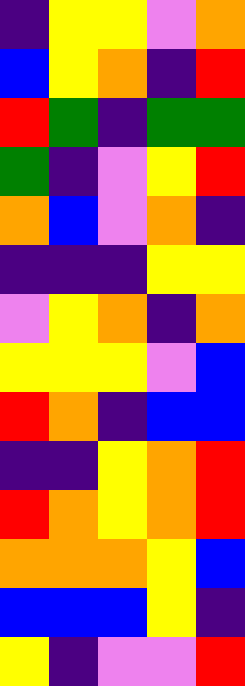[["indigo", "yellow", "yellow", "violet", "orange"], ["blue", "yellow", "orange", "indigo", "red"], ["red", "green", "indigo", "green", "green"], ["green", "indigo", "violet", "yellow", "red"], ["orange", "blue", "violet", "orange", "indigo"], ["indigo", "indigo", "indigo", "yellow", "yellow"], ["violet", "yellow", "orange", "indigo", "orange"], ["yellow", "yellow", "yellow", "violet", "blue"], ["red", "orange", "indigo", "blue", "blue"], ["indigo", "indigo", "yellow", "orange", "red"], ["red", "orange", "yellow", "orange", "red"], ["orange", "orange", "orange", "yellow", "blue"], ["blue", "blue", "blue", "yellow", "indigo"], ["yellow", "indigo", "violet", "violet", "red"]]